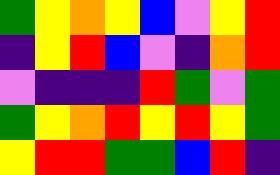[["green", "yellow", "orange", "yellow", "blue", "violet", "yellow", "red"], ["indigo", "yellow", "red", "blue", "violet", "indigo", "orange", "red"], ["violet", "indigo", "indigo", "indigo", "red", "green", "violet", "green"], ["green", "yellow", "orange", "red", "yellow", "red", "yellow", "green"], ["yellow", "red", "red", "green", "green", "blue", "red", "indigo"]]